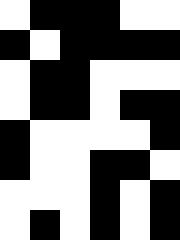[["white", "black", "black", "black", "white", "white"], ["black", "white", "black", "black", "black", "black"], ["white", "black", "black", "white", "white", "white"], ["white", "black", "black", "white", "black", "black"], ["black", "white", "white", "white", "white", "black"], ["black", "white", "white", "black", "black", "white"], ["white", "white", "white", "black", "white", "black"], ["white", "black", "white", "black", "white", "black"]]